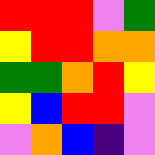[["red", "red", "red", "violet", "green"], ["yellow", "red", "red", "orange", "orange"], ["green", "green", "orange", "red", "yellow"], ["yellow", "blue", "red", "red", "violet"], ["violet", "orange", "blue", "indigo", "violet"]]